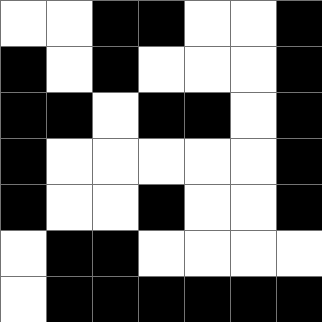[["white", "white", "black", "black", "white", "white", "black"], ["black", "white", "black", "white", "white", "white", "black"], ["black", "black", "white", "black", "black", "white", "black"], ["black", "white", "white", "white", "white", "white", "black"], ["black", "white", "white", "black", "white", "white", "black"], ["white", "black", "black", "white", "white", "white", "white"], ["white", "black", "black", "black", "black", "black", "black"]]